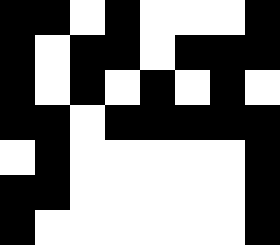[["black", "black", "white", "black", "white", "white", "white", "black"], ["black", "white", "black", "black", "white", "black", "black", "black"], ["black", "white", "black", "white", "black", "white", "black", "white"], ["black", "black", "white", "black", "black", "black", "black", "black"], ["white", "black", "white", "white", "white", "white", "white", "black"], ["black", "black", "white", "white", "white", "white", "white", "black"], ["black", "white", "white", "white", "white", "white", "white", "black"]]